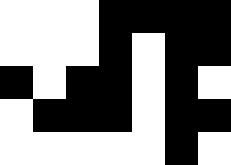[["white", "white", "white", "black", "black", "black", "black"], ["white", "white", "white", "black", "white", "black", "black"], ["black", "white", "black", "black", "white", "black", "white"], ["white", "black", "black", "black", "white", "black", "black"], ["white", "white", "white", "white", "white", "black", "white"]]